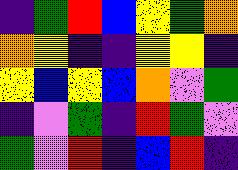[["indigo", "green", "red", "blue", "yellow", "green", "orange"], ["orange", "yellow", "indigo", "indigo", "yellow", "yellow", "indigo"], ["yellow", "blue", "yellow", "blue", "orange", "violet", "green"], ["indigo", "violet", "green", "indigo", "red", "green", "violet"], ["green", "violet", "red", "indigo", "blue", "red", "indigo"]]